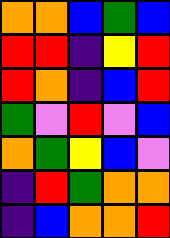[["orange", "orange", "blue", "green", "blue"], ["red", "red", "indigo", "yellow", "red"], ["red", "orange", "indigo", "blue", "red"], ["green", "violet", "red", "violet", "blue"], ["orange", "green", "yellow", "blue", "violet"], ["indigo", "red", "green", "orange", "orange"], ["indigo", "blue", "orange", "orange", "red"]]